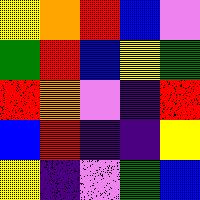[["yellow", "orange", "red", "blue", "violet"], ["green", "red", "blue", "yellow", "green"], ["red", "orange", "violet", "indigo", "red"], ["blue", "red", "indigo", "indigo", "yellow"], ["yellow", "indigo", "violet", "green", "blue"]]